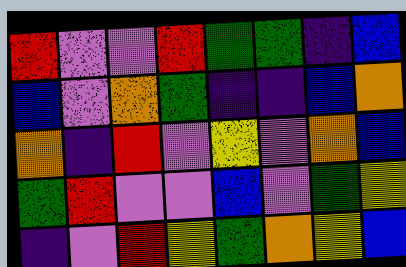[["red", "violet", "violet", "red", "green", "green", "indigo", "blue"], ["blue", "violet", "orange", "green", "indigo", "indigo", "blue", "orange"], ["orange", "indigo", "red", "violet", "yellow", "violet", "orange", "blue"], ["green", "red", "violet", "violet", "blue", "violet", "green", "yellow"], ["indigo", "violet", "red", "yellow", "green", "orange", "yellow", "blue"]]